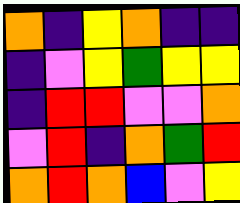[["orange", "indigo", "yellow", "orange", "indigo", "indigo"], ["indigo", "violet", "yellow", "green", "yellow", "yellow"], ["indigo", "red", "red", "violet", "violet", "orange"], ["violet", "red", "indigo", "orange", "green", "red"], ["orange", "red", "orange", "blue", "violet", "yellow"]]